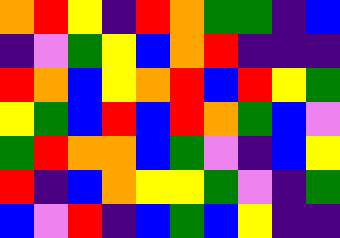[["orange", "red", "yellow", "indigo", "red", "orange", "green", "green", "indigo", "blue"], ["indigo", "violet", "green", "yellow", "blue", "orange", "red", "indigo", "indigo", "indigo"], ["red", "orange", "blue", "yellow", "orange", "red", "blue", "red", "yellow", "green"], ["yellow", "green", "blue", "red", "blue", "red", "orange", "green", "blue", "violet"], ["green", "red", "orange", "orange", "blue", "green", "violet", "indigo", "blue", "yellow"], ["red", "indigo", "blue", "orange", "yellow", "yellow", "green", "violet", "indigo", "green"], ["blue", "violet", "red", "indigo", "blue", "green", "blue", "yellow", "indigo", "indigo"]]